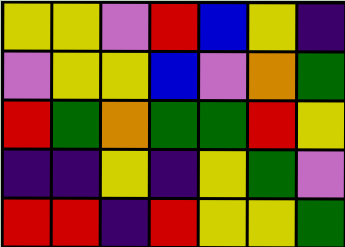[["yellow", "yellow", "violet", "red", "blue", "yellow", "indigo"], ["violet", "yellow", "yellow", "blue", "violet", "orange", "green"], ["red", "green", "orange", "green", "green", "red", "yellow"], ["indigo", "indigo", "yellow", "indigo", "yellow", "green", "violet"], ["red", "red", "indigo", "red", "yellow", "yellow", "green"]]